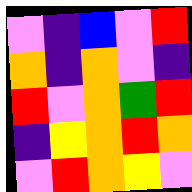[["violet", "indigo", "blue", "violet", "red"], ["orange", "indigo", "orange", "violet", "indigo"], ["red", "violet", "orange", "green", "red"], ["indigo", "yellow", "orange", "red", "orange"], ["violet", "red", "orange", "yellow", "violet"]]